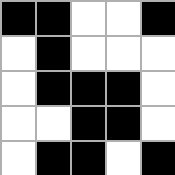[["black", "black", "white", "white", "black"], ["white", "black", "white", "white", "white"], ["white", "black", "black", "black", "white"], ["white", "white", "black", "black", "white"], ["white", "black", "black", "white", "black"]]